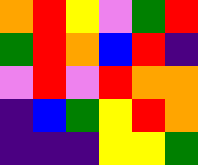[["orange", "red", "yellow", "violet", "green", "red"], ["green", "red", "orange", "blue", "red", "indigo"], ["violet", "red", "violet", "red", "orange", "orange"], ["indigo", "blue", "green", "yellow", "red", "orange"], ["indigo", "indigo", "indigo", "yellow", "yellow", "green"]]